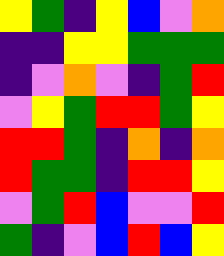[["yellow", "green", "indigo", "yellow", "blue", "violet", "orange"], ["indigo", "indigo", "yellow", "yellow", "green", "green", "green"], ["indigo", "violet", "orange", "violet", "indigo", "green", "red"], ["violet", "yellow", "green", "red", "red", "green", "yellow"], ["red", "red", "green", "indigo", "orange", "indigo", "orange"], ["red", "green", "green", "indigo", "red", "red", "yellow"], ["violet", "green", "red", "blue", "violet", "violet", "red"], ["green", "indigo", "violet", "blue", "red", "blue", "yellow"]]